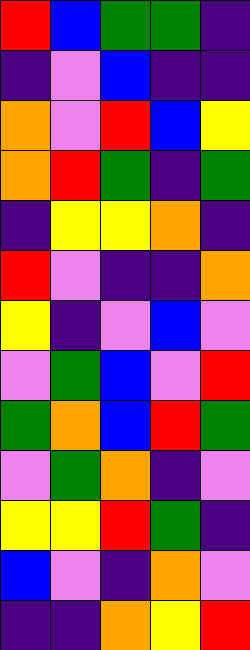[["red", "blue", "green", "green", "indigo"], ["indigo", "violet", "blue", "indigo", "indigo"], ["orange", "violet", "red", "blue", "yellow"], ["orange", "red", "green", "indigo", "green"], ["indigo", "yellow", "yellow", "orange", "indigo"], ["red", "violet", "indigo", "indigo", "orange"], ["yellow", "indigo", "violet", "blue", "violet"], ["violet", "green", "blue", "violet", "red"], ["green", "orange", "blue", "red", "green"], ["violet", "green", "orange", "indigo", "violet"], ["yellow", "yellow", "red", "green", "indigo"], ["blue", "violet", "indigo", "orange", "violet"], ["indigo", "indigo", "orange", "yellow", "red"]]